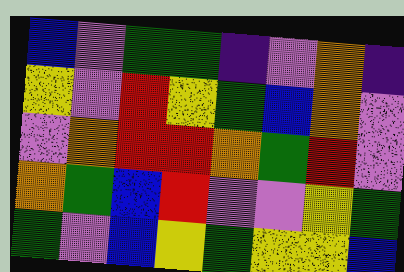[["blue", "violet", "green", "green", "indigo", "violet", "orange", "indigo"], ["yellow", "violet", "red", "yellow", "green", "blue", "orange", "violet"], ["violet", "orange", "red", "red", "orange", "green", "red", "violet"], ["orange", "green", "blue", "red", "violet", "violet", "yellow", "green"], ["green", "violet", "blue", "yellow", "green", "yellow", "yellow", "blue"]]